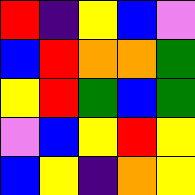[["red", "indigo", "yellow", "blue", "violet"], ["blue", "red", "orange", "orange", "green"], ["yellow", "red", "green", "blue", "green"], ["violet", "blue", "yellow", "red", "yellow"], ["blue", "yellow", "indigo", "orange", "yellow"]]